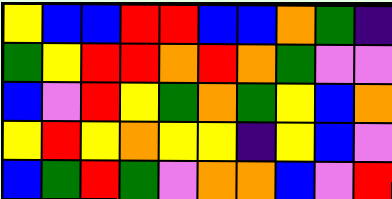[["yellow", "blue", "blue", "red", "red", "blue", "blue", "orange", "green", "indigo"], ["green", "yellow", "red", "red", "orange", "red", "orange", "green", "violet", "violet"], ["blue", "violet", "red", "yellow", "green", "orange", "green", "yellow", "blue", "orange"], ["yellow", "red", "yellow", "orange", "yellow", "yellow", "indigo", "yellow", "blue", "violet"], ["blue", "green", "red", "green", "violet", "orange", "orange", "blue", "violet", "red"]]